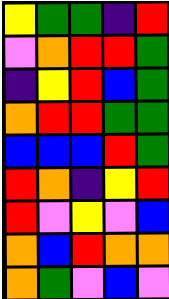[["yellow", "green", "green", "indigo", "red"], ["violet", "orange", "red", "red", "green"], ["indigo", "yellow", "red", "blue", "green"], ["orange", "red", "red", "green", "green"], ["blue", "blue", "blue", "red", "green"], ["red", "orange", "indigo", "yellow", "red"], ["red", "violet", "yellow", "violet", "blue"], ["orange", "blue", "red", "orange", "orange"], ["orange", "green", "violet", "blue", "violet"]]